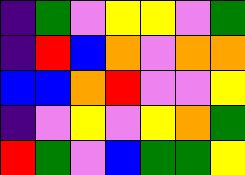[["indigo", "green", "violet", "yellow", "yellow", "violet", "green"], ["indigo", "red", "blue", "orange", "violet", "orange", "orange"], ["blue", "blue", "orange", "red", "violet", "violet", "yellow"], ["indigo", "violet", "yellow", "violet", "yellow", "orange", "green"], ["red", "green", "violet", "blue", "green", "green", "yellow"]]